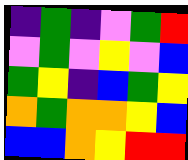[["indigo", "green", "indigo", "violet", "green", "red"], ["violet", "green", "violet", "yellow", "violet", "blue"], ["green", "yellow", "indigo", "blue", "green", "yellow"], ["orange", "green", "orange", "orange", "yellow", "blue"], ["blue", "blue", "orange", "yellow", "red", "red"]]